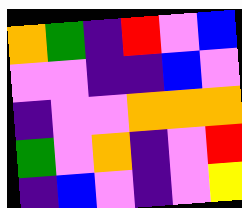[["orange", "green", "indigo", "red", "violet", "blue"], ["violet", "violet", "indigo", "indigo", "blue", "violet"], ["indigo", "violet", "violet", "orange", "orange", "orange"], ["green", "violet", "orange", "indigo", "violet", "red"], ["indigo", "blue", "violet", "indigo", "violet", "yellow"]]